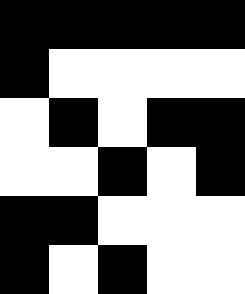[["black", "black", "black", "black", "black"], ["black", "white", "white", "white", "white"], ["white", "black", "white", "black", "black"], ["white", "white", "black", "white", "black"], ["black", "black", "white", "white", "white"], ["black", "white", "black", "white", "white"]]